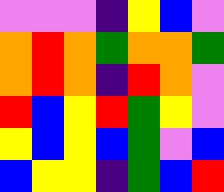[["violet", "violet", "violet", "indigo", "yellow", "blue", "violet"], ["orange", "red", "orange", "green", "orange", "orange", "green"], ["orange", "red", "orange", "indigo", "red", "orange", "violet"], ["red", "blue", "yellow", "red", "green", "yellow", "violet"], ["yellow", "blue", "yellow", "blue", "green", "violet", "blue"], ["blue", "yellow", "yellow", "indigo", "green", "blue", "red"]]